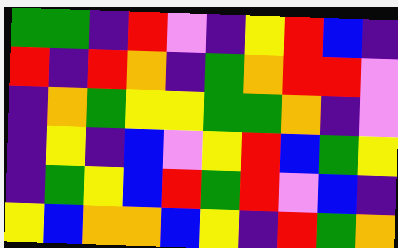[["green", "green", "indigo", "red", "violet", "indigo", "yellow", "red", "blue", "indigo"], ["red", "indigo", "red", "orange", "indigo", "green", "orange", "red", "red", "violet"], ["indigo", "orange", "green", "yellow", "yellow", "green", "green", "orange", "indigo", "violet"], ["indigo", "yellow", "indigo", "blue", "violet", "yellow", "red", "blue", "green", "yellow"], ["indigo", "green", "yellow", "blue", "red", "green", "red", "violet", "blue", "indigo"], ["yellow", "blue", "orange", "orange", "blue", "yellow", "indigo", "red", "green", "orange"]]